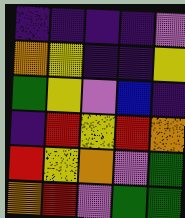[["indigo", "indigo", "indigo", "indigo", "violet"], ["orange", "yellow", "indigo", "indigo", "yellow"], ["green", "yellow", "violet", "blue", "indigo"], ["indigo", "red", "yellow", "red", "orange"], ["red", "yellow", "orange", "violet", "green"], ["orange", "red", "violet", "green", "green"]]